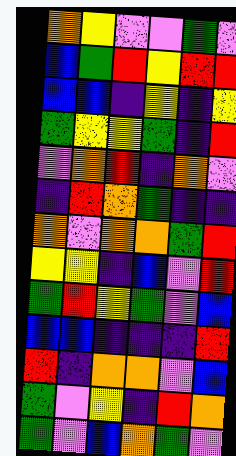[["orange", "yellow", "violet", "violet", "green", "violet"], ["blue", "green", "red", "yellow", "red", "red"], ["blue", "blue", "indigo", "yellow", "indigo", "yellow"], ["green", "yellow", "yellow", "green", "indigo", "red"], ["violet", "orange", "red", "indigo", "orange", "violet"], ["indigo", "red", "orange", "green", "indigo", "indigo"], ["orange", "violet", "orange", "orange", "green", "red"], ["yellow", "yellow", "indigo", "blue", "violet", "red"], ["green", "red", "yellow", "green", "violet", "blue"], ["blue", "blue", "indigo", "indigo", "indigo", "red"], ["red", "indigo", "orange", "orange", "violet", "blue"], ["green", "violet", "yellow", "indigo", "red", "orange"], ["green", "violet", "blue", "orange", "green", "violet"]]